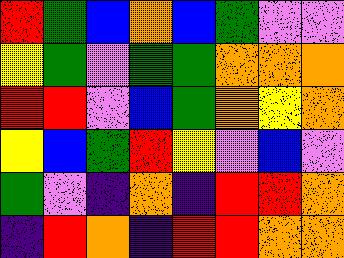[["red", "green", "blue", "orange", "blue", "green", "violet", "violet"], ["yellow", "green", "violet", "green", "green", "orange", "orange", "orange"], ["red", "red", "violet", "blue", "green", "orange", "yellow", "orange"], ["yellow", "blue", "green", "red", "yellow", "violet", "blue", "violet"], ["green", "violet", "indigo", "orange", "indigo", "red", "red", "orange"], ["indigo", "red", "orange", "indigo", "red", "red", "orange", "orange"]]